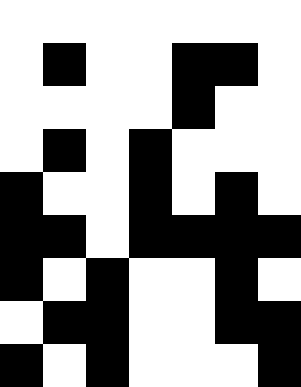[["white", "white", "white", "white", "white", "white", "white"], ["white", "black", "white", "white", "black", "black", "white"], ["white", "white", "white", "white", "black", "white", "white"], ["white", "black", "white", "black", "white", "white", "white"], ["black", "white", "white", "black", "white", "black", "white"], ["black", "black", "white", "black", "black", "black", "black"], ["black", "white", "black", "white", "white", "black", "white"], ["white", "black", "black", "white", "white", "black", "black"], ["black", "white", "black", "white", "white", "white", "black"]]